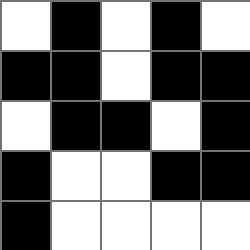[["white", "black", "white", "black", "white"], ["black", "black", "white", "black", "black"], ["white", "black", "black", "white", "black"], ["black", "white", "white", "black", "black"], ["black", "white", "white", "white", "white"]]